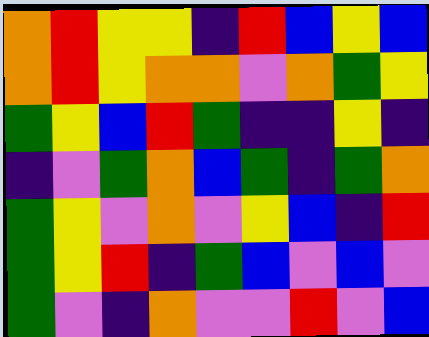[["orange", "red", "yellow", "yellow", "indigo", "red", "blue", "yellow", "blue"], ["orange", "red", "yellow", "orange", "orange", "violet", "orange", "green", "yellow"], ["green", "yellow", "blue", "red", "green", "indigo", "indigo", "yellow", "indigo"], ["indigo", "violet", "green", "orange", "blue", "green", "indigo", "green", "orange"], ["green", "yellow", "violet", "orange", "violet", "yellow", "blue", "indigo", "red"], ["green", "yellow", "red", "indigo", "green", "blue", "violet", "blue", "violet"], ["green", "violet", "indigo", "orange", "violet", "violet", "red", "violet", "blue"]]